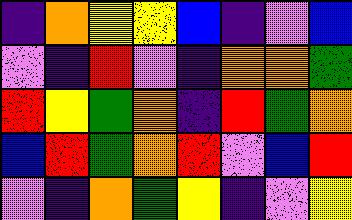[["indigo", "orange", "yellow", "yellow", "blue", "indigo", "violet", "blue"], ["violet", "indigo", "red", "violet", "indigo", "orange", "orange", "green"], ["red", "yellow", "green", "orange", "indigo", "red", "green", "orange"], ["blue", "red", "green", "orange", "red", "violet", "blue", "red"], ["violet", "indigo", "orange", "green", "yellow", "indigo", "violet", "yellow"]]